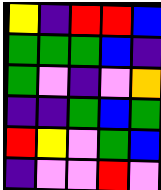[["yellow", "indigo", "red", "red", "blue"], ["green", "green", "green", "blue", "indigo"], ["green", "violet", "indigo", "violet", "orange"], ["indigo", "indigo", "green", "blue", "green"], ["red", "yellow", "violet", "green", "blue"], ["indigo", "violet", "violet", "red", "violet"]]